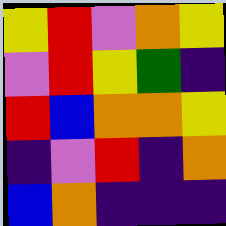[["yellow", "red", "violet", "orange", "yellow"], ["violet", "red", "yellow", "green", "indigo"], ["red", "blue", "orange", "orange", "yellow"], ["indigo", "violet", "red", "indigo", "orange"], ["blue", "orange", "indigo", "indigo", "indigo"]]